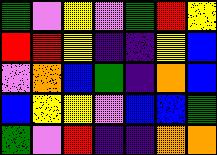[["green", "violet", "yellow", "violet", "green", "red", "yellow"], ["red", "red", "yellow", "indigo", "indigo", "yellow", "blue"], ["violet", "orange", "blue", "green", "indigo", "orange", "blue"], ["blue", "yellow", "yellow", "violet", "blue", "blue", "green"], ["green", "violet", "red", "indigo", "indigo", "orange", "orange"]]